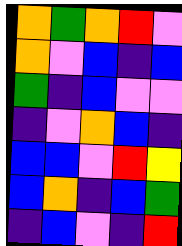[["orange", "green", "orange", "red", "violet"], ["orange", "violet", "blue", "indigo", "blue"], ["green", "indigo", "blue", "violet", "violet"], ["indigo", "violet", "orange", "blue", "indigo"], ["blue", "blue", "violet", "red", "yellow"], ["blue", "orange", "indigo", "blue", "green"], ["indigo", "blue", "violet", "indigo", "red"]]